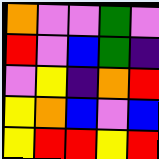[["orange", "violet", "violet", "green", "violet"], ["red", "violet", "blue", "green", "indigo"], ["violet", "yellow", "indigo", "orange", "red"], ["yellow", "orange", "blue", "violet", "blue"], ["yellow", "red", "red", "yellow", "red"]]